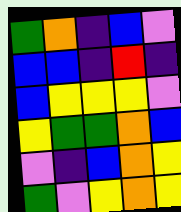[["green", "orange", "indigo", "blue", "violet"], ["blue", "blue", "indigo", "red", "indigo"], ["blue", "yellow", "yellow", "yellow", "violet"], ["yellow", "green", "green", "orange", "blue"], ["violet", "indigo", "blue", "orange", "yellow"], ["green", "violet", "yellow", "orange", "yellow"]]